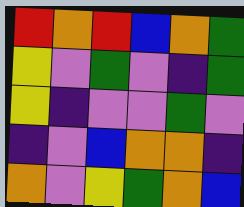[["red", "orange", "red", "blue", "orange", "green"], ["yellow", "violet", "green", "violet", "indigo", "green"], ["yellow", "indigo", "violet", "violet", "green", "violet"], ["indigo", "violet", "blue", "orange", "orange", "indigo"], ["orange", "violet", "yellow", "green", "orange", "blue"]]